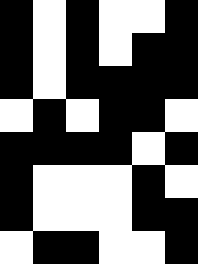[["black", "white", "black", "white", "white", "black"], ["black", "white", "black", "white", "black", "black"], ["black", "white", "black", "black", "black", "black"], ["white", "black", "white", "black", "black", "white"], ["black", "black", "black", "black", "white", "black"], ["black", "white", "white", "white", "black", "white"], ["black", "white", "white", "white", "black", "black"], ["white", "black", "black", "white", "white", "black"]]